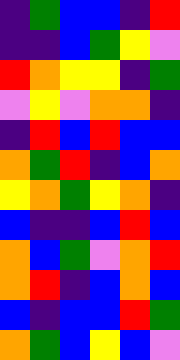[["indigo", "green", "blue", "blue", "indigo", "red"], ["indigo", "indigo", "blue", "green", "yellow", "violet"], ["red", "orange", "yellow", "yellow", "indigo", "green"], ["violet", "yellow", "violet", "orange", "orange", "indigo"], ["indigo", "red", "blue", "red", "blue", "blue"], ["orange", "green", "red", "indigo", "blue", "orange"], ["yellow", "orange", "green", "yellow", "orange", "indigo"], ["blue", "indigo", "indigo", "blue", "red", "blue"], ["orange", "blue", "green", "violet", "orange", "red"], ["orange", "red", "indigo", "blue", "orange", "blue"], ["blue", "indigo", "blue", "blue", "red", "green"], ["orange", "green", "blue", "yellow", "blue", "violet"]]